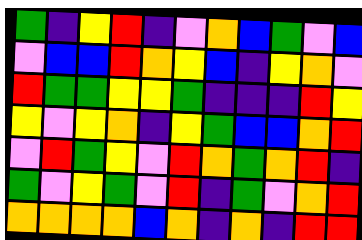[["green", "indigo", "yellow", "red", "indigo", "violet", "orange", "blue", "green", "violet", "blue"], ["violet", "blue", "blue", "red", "orange", "yellow", "blue", "indigo", "yellow", "orange", "violet"], ["red", "green", "green", "yellow", "yellow", "green", "indigo", "indigo", "indigo", "red", "yellow"], ["yellow", "violet", "yellow", "orange", "indigo", "yellow", "green", "blue", "blue", "orange", "red"], ["violet", "red", "green", "yellow", "violet", "red", "orange", "green", "orange", "red", "indigo"], ["green", "violet", "yellow", "green", "violet", "red", "indigo", "green", "violet", "orange", "red"], ["orange", "orange", "orange", "orange", "blue", "orange", "indigo", "orange", "indigo", "red", "red"]]